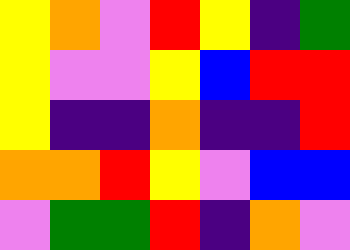[["yellow", "orange", "violet", "red", "yellow", "indigo", "green"], ["yellow", "violet", "violet", "yellow", "blue", "red", "red"], ["yellow", "indigo", "indigo", "orange", "indigo", "indigo", "red"], ["orange", "orange", "red", "yellow", "violet", "blue", "blue"], ["violet", "green", "green", "red", "indigo", "orange", "violet"]]